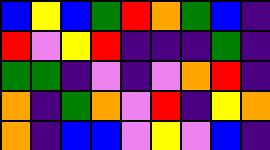[["blue", "yellow", "blue", "green", "red", "orange", "green", "blue", "indigo"], ["red", "violet", "yellow", "red", "indigo", "indigo", "indigo", "green", "indigo"], ["green", "green", "indigo", "violet", "indigo", "violet", "orange", "red", "indigo"], ["orange", "indigo", "green", "orange", "violet", "red", "indigo", "yellow", "orange"], ["orange", "indigo", "blue", "blue", "violet", "yellow", "violet", "blue", "indigo"]]